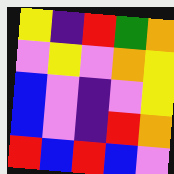[["yellow", "indigo", "red", "green", "orange"], ["violet", "yellow", "violet", "orange", "yellow"], ["blue", "violet", "indigo", "violet", "yellow"], ["blue", "violet", "indigo", "red", "orange"], ["red", "blue", "red", "blue", "violet"]]